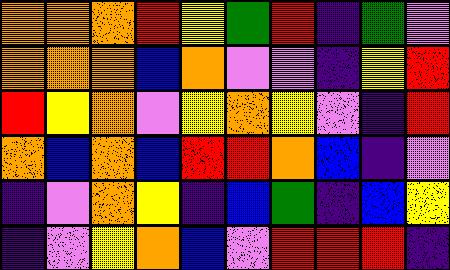[["orange", "orange", "orange", "red", "yellow", "green", "red", "indigo", "green", "violet"], ["orange", "orange", "orange", "blue", "orange", "violet", "violet", "indigo", "yellow", "red"], ["red", "yellow", "orange", "violet", "yellow", "orange", "yellow", "violet", "indigo", "red"], ["orange", "blue", "orange", "blue", "red", "red", "orange", "blue", "indigo", "violet"], ["indigo", "violet", "orange", "yellow", "indigo", "blue", "green", "indigo", "blue", "yellow"], ["indigo", "violet", "yellow", "orange", "blue", "violet", "red", "red", "red", "indigo"]]